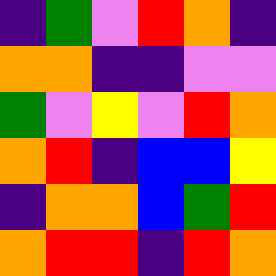[["indigo", "green", "violet", "red", "orange", "indigo"], ["orange", "orange", "indigo", "indigo", "violet", "violet"], ["green", "violet", "yellow", "violet", "red", "orange"], ["orange", "red", "indigo", "blue", "blue", "yellow"], ["indigo", "orange", "orange", "blue", "green", "red"], ["orange", "red", "red", "indigo", "red", "orange"]]